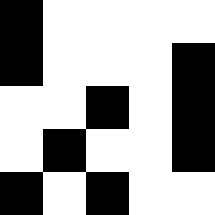[["black", "white", "white", "white", "white"], ["black", "white", "white", "white", "black"], ["white", "white", "black", "white", "black"], ["white", "black", "white", "white", "black"], ["black", "white", "black", "white", "white"]]